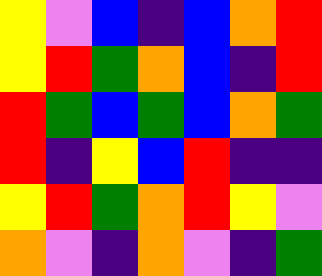[["yellow", "violet", "blue", "indigo", "blue", "orange", "red"], ["yellow", "red", "green", "orange", "blue", "indigo", "red"], ["red", "green", "blue", "green", "blue", "orange", "green"], ["red", "indigo", "yellow", "blue", "red", "indigo", "indigo"], ["yellow", "red", "green", "orange", "red", "yellow", "violet"], ["orange", "violet", "indigo", "orange", "violet", "indigo", "green"]]